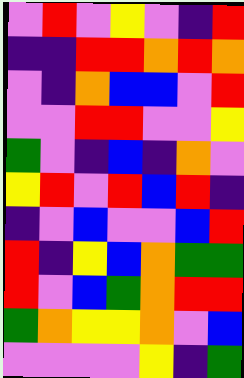[["violet", "red", "violet", "yellow", "violet", "indigo", "red"], ["indigo", "indigo", "red", "red", "orange", "red", "orange"], ["violet", "indigo", "orange", "blue", "blue", "violet", "red"], ["violet", "violet", "red", "red", "violet", "violet", "yellow"], ["green", "violet", "indigo", "blue", "indigo", "orange", "violet"], ["yellow", "red", "violet", "red", "blue", "red", "indigo"], ["indigo", "violet", "blue", "violet", "violet", "blue", "red"], ["red", "indigo", "yellow", "blue", "orange", "green", "green"], ["red", "violet", "blue", "green", "orange", "red", "red"], ["green", "orange", "yellow", "yellow", "orange", "violet", "blue"], ["violet", "violet", "violet", "violet", "yellow", "indigo", "green"]]